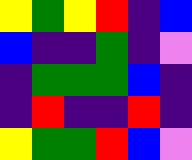[["yellow", "green", "yellow", "red", "indigo", "blue"], ["blue", "indigo", "indigo", "green", "indigo", "violet"], ["indigo", "green", "green", "green", "blue", "indigo"], ["indigo", "red", "indigo", "indigo", "red", "indigo"], ["yellow", "green", "green", "red", "blue", "violet"]]